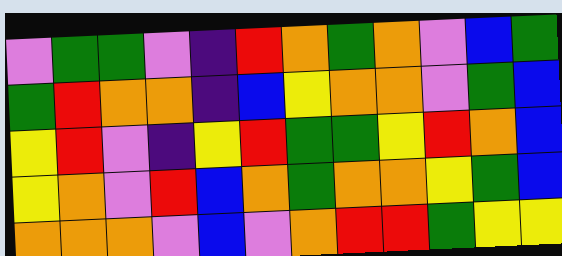[["violet", "green", "green", "violet", "indigo", "red", "orange", "green", "orange", "violet", "blue", "green"], ["green", "red", "orange", "orange", "indigo", "blue", "yellow", "orange", "orange", "violet", "green", "blue"], ["yellow", "red", "violet", "indigo", "yellow", "red", "green", "green", "yellow", "red", "orange", "blue"], ["yellow", "orange", "violet", "red", "blue", "orange", "green", "orange", "orange", "yellow", "green", "blue"], ["orange", "orange", "orange", "violet", "blue", "violet", "orange", "red", "red", "green", "yellow", "yellow"]]